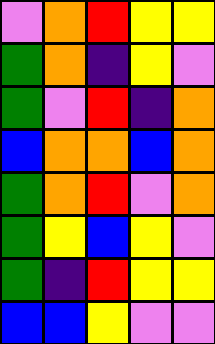[["violet", "orange", "red", "yellow", "yellow"], ["green", "orange", "indigo", "yellow", "violet"], ["green", "violet", "red", "indigo", "orange"], ["blue", "orange", "orange", "blue", "orange"], ["green", "orange", "red", "violet", "orange"], ["green", "yellow", "blue", "yellow", "violet"], ["green", "indigo", "red", "yellow", "yellow"], ["blue", "blue", "yellow", "violet", "violet"]]